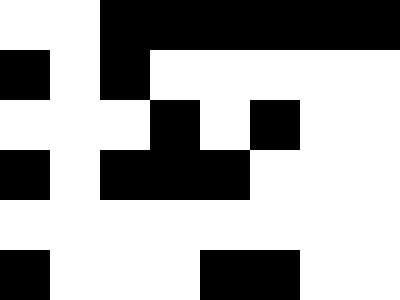[["white", "white", "black", "black", "black", "black", "black", "black"], ["black", "white", "black", "white", "white", "white", "white", "white"], ["white", "white", "white", "black", "white", "black", "white", "white"], ["black", "white", "black", "black", "black", "white", "white", "white"], ["white", "white", "white", "white", "white", "white", "white", "white"], ["black", "white", "white", "white", "black", "black", "white", "white"]]